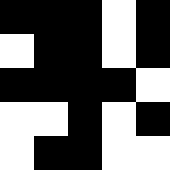[["black", "black", "black", "white", "black"], ["white", "black", "black", "white", "black"], ["black", "black", "black", "black", "white"], ["white", "white", "black", "white", "black"], ["white", "black", "black", "white", "white"]]